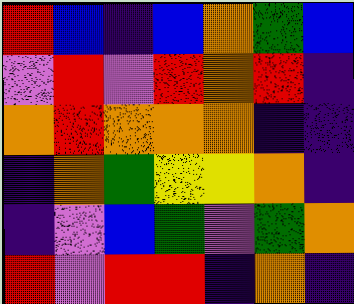[["red", "blue", "indigo", "blue", "orange", "green", "blue"], ["violet", "red", "violet", "red", "orange", "red", "indigo"], ["orange", "red", "orange", "orange", "orange", "indigo", "indigo"], ["indigo", "orange", "green", "yellow", "yellow", "orange", "indigo"], ["indigo", "violet", "blue", "green", "violet", "green", "orange"], ["red", "violet", "red", "red", "indigo", "orange", "indigo"]]